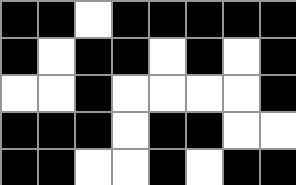[["black", "black", "white", "black", "black", "black", "black", "black"], ["black", "white", "black", "black", "white", "black", "white", "black"], ["white", "white", "black", "white", "white", "white", "white", "black"], ["black", "black", "black", "white", "black", "black", "white", "white"], ["black", "black", "white", "white", "black", "white", "black", "black"]]